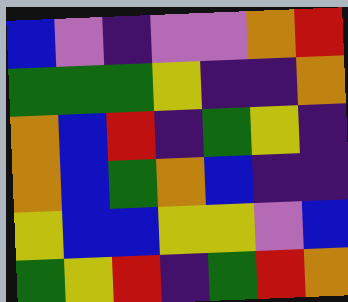[["blue", "violet", "indigo", "violet", "violet", "orange", "red"], ["green", "green", "green", "yellow", "indigo", "indigo", "orange"], ["orange", "blue", "red", "indigo", "green", "yellow", "indigo"], ["orange", "blue", "green", "orange", "blue", "indigo", "indigo"], ["yellow", "blue", "blue", "yellow", "yellow", "violet", "blue"], ["green", "yellow", "red", "indigo", "green", "red", "orange"]]